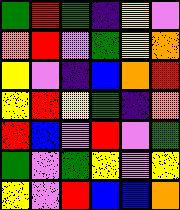[["green", "red", "green", "indigo", "yellow", "violet"], ["orange", "red", "violet", "green", "yellow", "orange"], ["yellow", "violet", "indigo", "blue", "orange", "red"], ["yellow", "red", "yellow", "green", "indigo", "orange"], ["red", "blue", "violet", "red", "violet", "green"], ["green", "violet", "green", "yellow", "violet", "yellow"], ["yellow", "violet", "red", "blue", "blue", "orange"]]